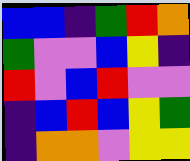[["blue", "blue", "indigo", "green", "red", "orange"], ["green", "violet", "violet", "blue", "yellow", "indigo"], ["red", "violet", "blue", "red", "violet", "violet"], ["indigo", "blue", "red", "blue", "yellow", "green"], ["indigo", "orange", "orange", "violet", "yellow", "yellow"]]